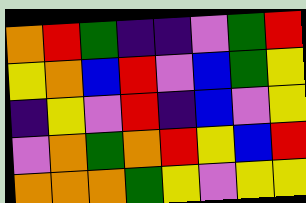[["orange", "red", "green", "indigo", "indigo", "violet", "green", "red"], ["yellow", "orange", "blue", "red", "violet", "blue", "green", "yellow"], ["indigo", "yellow", "violet", "red", "indigo", "blue", "violet", "yellow"], ["violet", "orange", "green", "orange", "red", "yellow", "blue", "red"], ["orange", "orange", "orange", "green", "yellow", "violet", "yellow", "yellow"]]